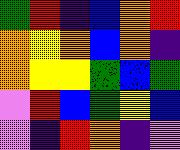[["green", "red", "indigo", "blue", "orange", "red"], ["orange", "yellow", "orange", "blue", "orange", "indigo"], ["orange", "yellow", "yellow", "green", "blue", "green"], ["violet", "red", "blue", "green", "yellow", "blue"], ["violet", "indigo", "red", "orange", "indigo", "violet"]]